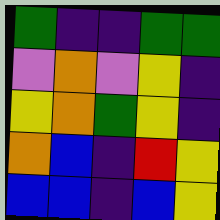[["green", "indigo", "indigo", "green", "green"], ["violet", "orange", "violet", "yellow", "indigo"], ["yellow", "orange", "green", "yellow", "indigo"], ["orange", "blue", "indigo", "red", "yellow"], ["blue", "blue", "indigo", "blue", "yellow"]]